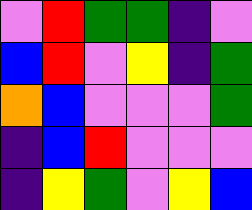[["violet", "red", "green", "green", "indigo", "violet"], ["blue", "red", "violet", "yellow", "indigo", "green"], ["orange", "blue", "violet", "violet", "violet", "green"], ["indigo", "blue", "red", "violet", "violet", "violet"], ["indigo", "yellow", "green", "violet", "yellow", "blue"]]